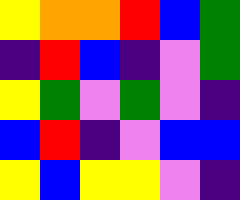[["yellow", "orange", "orange", "red", "blue", "green"], ["indigo", "red", "blue", "indigo", "violet", "green"], ["yellow", "green", "violet", "green", "violet", "indigo"], ["blue", "red", "indigo", "violet", "blue", "blue"], ["yellow", "blue", "yellow", "yellow", "violet", "indigo"]]